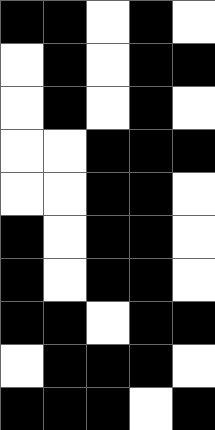[["black", "black", "white", "black", "white"], ["white", "black", "white", "black", "black"], ["white", "black", "white", "black", "white"], ["white", "white", "black", "black", "black"], ["white", "white", "black", "black", "white"], ["black", "white", "black", "black", "white"], ["black", "white", "black", "black", "white"], ["black", "black", "white", "black", "black"], ["white", "black", "black", "black", "white"], ["black", "black", "black", "white", "black"]]